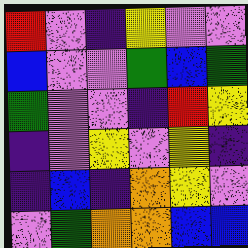[["red", "violet", "indigo", "yellow", "violet", "violet"], ["blue", "violet", "violet", "green", "blue", "green"], ["green", "violet", "violet", "indigo", "red", "yellow"], ["indigo", "violet", "yellow", "violet", "yellow", "indigo"], ["indigo", "blue", "indigo", "orange", "yellow", "violet"], ["violet", "green", "orange", "orange", "blue", "blue"]]